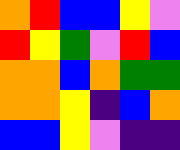[["orange", "red", "blue", "blue", "yellow", "violet"], ["red", "yellow", "green", "violet", "red", "blue"], ["orange", "orange", "blue", "orange", "green", "green"], ["orange", "orange", "yellow", "indigo", "blue", "orange"], ["blue", "blue", "yellow", "violet", "indigo", "indigo"]]